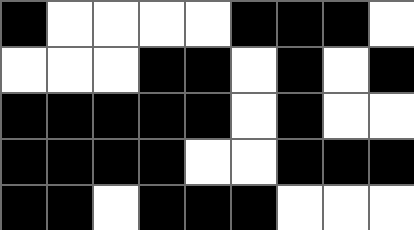[["black", "white", "white", "white", "white", "black", "black", "black", "white"], ["white", "white", "white", "black", "black", "white", "black", "white", "black"], ["black", "black", "black", "black", "black", "white", "black", "white", "white"], ["black", "black", "black", "black", "white", "white", "black", "black", "black"], ["black", "black", "white", "black", "black", "black", "white", "white", "white"]]